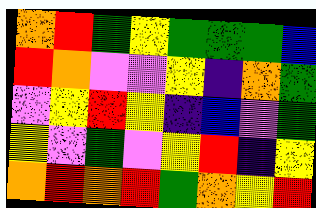[["orange", "red", "green", "yellow", "green", "green", "green", "blue"], ["red", "orange", "violet", "violet", "yellow", "indigo", "orange", "green"], ["violet", "yellow", "red", "yellow", "indigo", "blue", "violet", "green"], ["yellow", "violet", "green", "violet", "yellow", "red", "indigo", "yellow"], ["orange", "red", "orange", "red", "green", "orange", "yellow", "red"]]